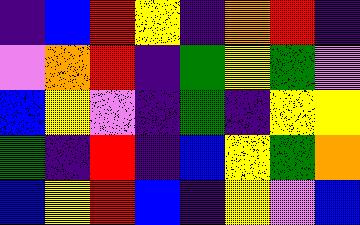[["indigo", "blue", "red", "yellow", "indigo", "orange", "red", "indigo"], ["violet", "orange", "red", "indigo", "green", "yellow", "green", "violet"], ["blue", "yellow", "violet", "indigo", "green", "indigo", "yellow", "yellow"], ["green", "indigo", "red", "indigo", "blue", "yellow", "green", "orange"], ["blue", "yellow", "red", "blue", "indigo", "yellow", "violet", "blue"]]